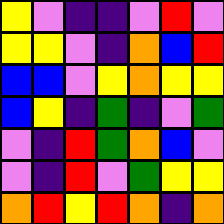[["yellow", "violet", "indigo", "indigo", "violet", "red", "violet"], ["yellow", "yellow", "violet", "indigo", "orange", "blue", "red"], ["blue", "blue", "violet", "yellow", "orange", "yellow", "yellow"], ["blue", "yellow", "indigo", "green", "indigo", "violet", "green"], ["violet", "indigo", "red", "green", "orange", "blue", "violet"], ["violet", "indigo", "red", "violet", "green", "yellow", "yellow"], ["orange", "red", "yellow", "red", "orange", "indigo", "orange"]]